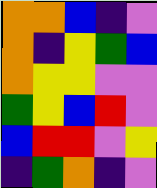[["orange", "orange", "blue", "indigo", "violet"], ["orange", "indigo", "yellow", "green", "blue"], ["orange", "yellow", "yellow", "violet", "violet"], ["green", "yellow", "blue", "red", "violet"], ["blue", "red", "red", "violet", "yellow"], ["indigo", "green", "orange", "indigo", "violet"]]